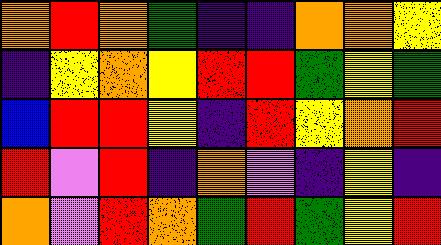[["orange", "red", "orange", "green", "indigo", "indigo", "orange", "orange", "yellow"], ["indigo", "yellow", "orange", "yellow", "red", "red", "green", "yellow", "green"], ["blue", "red", "red", "yellow", "indigo", "red", "yellow", "orange", "red"], ["red", "violet", "red", "indigo", "orange", "violet", "indigo", "yellow", "indigo"], ["orange", "violet", "red", "orange", "green", "red", "green", "yellow", "red"]]